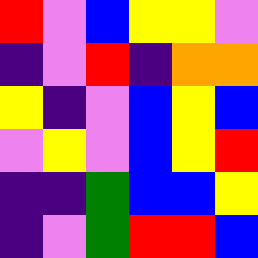[["red", "violet", "blue", "yellow", "yellow", "violet"], ["indigo", "violet", "red", "indigo", "orange", "orange"], ["yellow", "indigo", "violet", "blue", "yellow", "blue"], ["violet", "yellow", "violet", "blue", "yellow", "red"], ["indigo", "indigo", "green", "blue", "blue", "yellow"], ["indigo", "violet", "green", "red", "red", "blue"]]